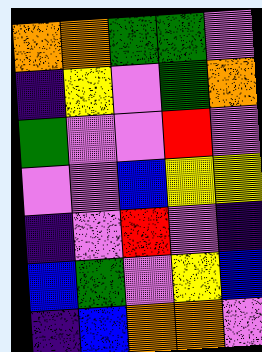[["orange", "orange", "green", "green", "violet"], ["indigo", "yellow", "violet", "green", "orange"], ["green", "violet", "violet", "red", "violet"], ["violet", "violet", "blue", "yellow", "yellow"], ["indigo", "violet", "red", "violet", "indigo"], ["blue", "green", "violet", "yellow", "blue"], ["indigo", "blue", "orange", "orange", "violet"]]